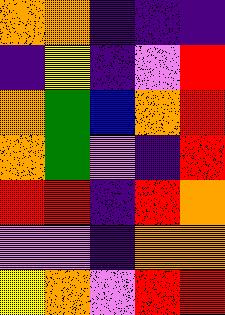[["orange", "orange", "indigo", "indigo", "indigo"], ["indigo", "yellow", "indigo", "violet", "red"], ["orange", "green", "blue", "orange", "red"], ["orange", "green", "violet", "indigo", "red"], ["red", "red", "indigo", "red", "orange"], ["violet", "violet", "indigo", "orange", "orange"], ["yellow", "orange", "violet", "red", "red"]]